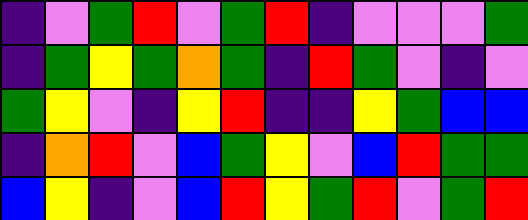[["indigo", "violet", "green", "red", "violet", "green", "red", "indigo", "violet", "violet", "violet", "green"], ["indigo", "green", "yellow", "green", "orange", "green", "indigo", "red", "green", "violet", "indigo", "violet"], ["green", "yellow", "violet", "indigo", "yellow", "red", "indigo", "indigo", "yellow", "green", "blue", "blue"], ["indigo", "orange", "red", "violet", "blue", "green", "yellow", "violet", "blue", "red", "green", "green"], ["blue", "yellow", "indigo", "violet", "blue", "red", "yellow", "green", "red", "violet", "green", "red"]]